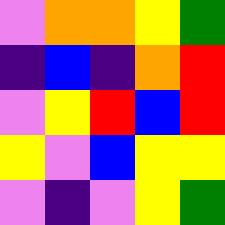[["violet", "orange", "orange", "yellow", "green"], ["indigo", "blue", "indigo", "orange", "red"], ["violet", "yellow", "red", "blue", "red"], ["yellow", "violet", "blue", "yellow", "yellow"], ["violet", "indigo", "violet", "yellow", "green"]]